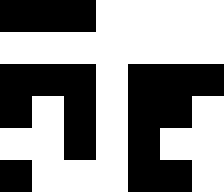[["black", "black", "black", "white", "white", "white", "white"], ["white", "white", "white", "white", "white", "white", "white"], ["black", "black", "black", "white", "black", "black", "black"], ["black", "white", "black", "white", "black", "black", "white"], ["white", "white", "black", "white", "black", "white", "white"], ["black", "white", "white", "white", "black", "black", "white"]]